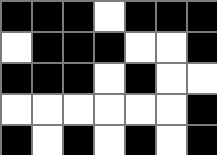[["black", "black", "black", "white", "black", "black", "black"], ["white", "black", "black", "black", "white", "white", "black"], ["black", "black", "black", "white", "black", "white", "white"], ["white", "white", "white", "white", "white", "white", "black"], ["black", "white", "black", "white", "black", "white", "black"]]